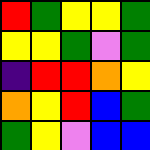[["red", "green", "yellow", "yellow", "green"], ["yellow", "yellow", "green", "violet", "green"], ["indigo", "red", "red", "orange", "yellow"], ["orange", "yellow", "red", "blue", "green"], ["green", "yellow", "violet", "blue", "blue"]]